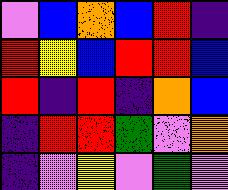[["violet", "blue", "orange", "blue", "red", "indigo"], ["red", "yellow", "blue", "red", "red", "blue"], ["red", "indigo", "red", "indigo", "orange", "blue"], ["indigo", "red", "red", "green", "violet", "orange"], ["indigo", "violet", "yellow", "violet", "green", "violet"]]